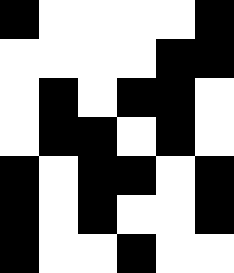[["black", "white", "white", "white", "white", "black"], ["white", "white", "white", "white", "black", "black"], ["white", "black", "white", "black", "black", "white"], ["white", "black", "black", "white", "black", "white"], ["black", "white", "black", "black", "white", "black"], ["black", "white", "black", "white", "white", "black"], ["black", "white", "white", "black", "white", "white"]]